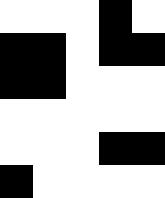[["white", "white", "white", "black", "white"], ["black", "black", "white", "black", "black"], ["black", "black", "white", "white", "white"], ["white", "white", "white", "white", "white"], ["white", "white", "white", "black", "black"], ["black", "white", "white", "white", "white"]]